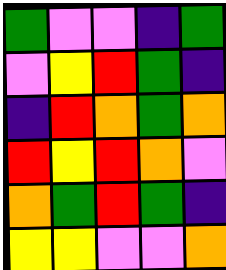[["green", "violet", "violet", "indigo", "green"], ["violet", "yellow", "red", "green", "indigo"], ["indigo", "red", "orange", "green", "orange"], ["red", "yellow", "red", "orange", "violet"], ["orange", "green", "red", "green", "indigo"], ["yellow", "yellow", "violet", "violet", "orange"]]